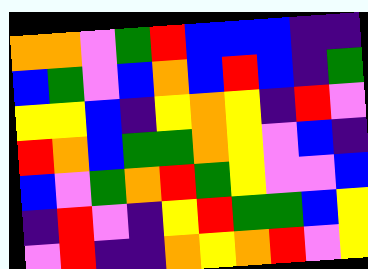[["orange", "orange", "violet", "green", "red", "blue", "blue", "blue", "indigo", "indigo"], ["blue", "green", "violet", "blue", "orange", "blue", "red", "blue", "indigo", "green"], ["yellow", "yellow", "blue", "indigo", "yellow", "orange", "yellow", "indigo", "red", "violet"], ["red", "orange", "blue", "green", "green", "orange", "yellow", "violet", "blue", "indigo"], ["blue", "violet", "green", "orange", "red", "green", "yellow", "violet", "violet", "blue"], ["indigo", "red", "violet", "indigo", "yellow", "red", "green", "green", "blue", "yellow"], ["violet", "red", "indigo", "indigo", "orange", "yellow", "orange", "red", "violet", "yellow"]]